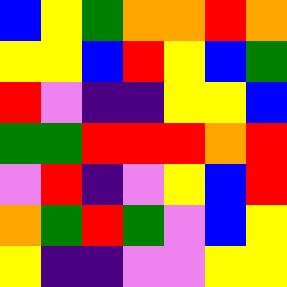[["blue", "yellow", "green", "orange", "orange", "red", "orange"], ["yellow", "yellow", "blue", "red", "yellow", "blue", "green"], ["red", "violet", "indigo", "indigo", "yellow", "yellow", "blue"], ["green", "green", "red", "red", "red", "orange", "red"], ["violet", "red", "indigo", "violet", "yellow", "blue", "red"], ["orange", "green", "red", "green", "violet", "blue", "yellow"], ["yellow", "indigo", "indigo", "violet", "violet", "yellow", "yellow"]]